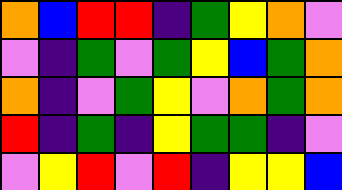[["orange", "blue", "red", "red", "indigo", "green", "yellow", "orange", "violet"], ["violet", "indigo", "green", "violet", "green", "yellow", "blue", "green", "orange"], ["orange", "indigo", "violet", "green", "yellow", "violet", "orange", "green", "orange"], ["red", "indigo", "green", "indigo", "yellow", "green", "green", "indigo", "violet"], ["violet", "yellow", "red", "violet", "red", "indigo", "yellow", "yellow", "blue"]]